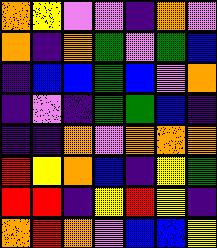[["orange", "yellow", "violet", "violet", "indigo", "orange", "violet"], ["orange", "indigo", "orange", "green", "violet", "green", "blue"], ["indigo", "blue", "blue", "green", "blue", "violet", "orange"], ["indigo", "violet", "indigo", "green", "green", "blue", "indigo"], ["indigo", "indigo", "orange", "violet", "orange", "orange", "orange"], ["red", "yellow", "orange", "blue", "indigo", "yellow", "green"], ["red", "red", "indigo", "yellow", "red", "yellow", "indigo"], ["orange", "red", "orange", "violet", "blue", "blue", "yellow"]]